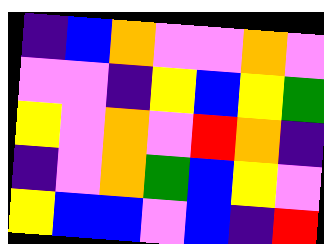[["indigo", "blue", "orange", "violet", "violet", "orange", "violet"], ["violet", "violet", "indigo", "yellow", "blue", "yellow", "green"], ["yellow", "violet", "orange", "violet", "red", "orange", "indigo"], ["indigo", "violet", "orange", "green", "blue", "yellow", "violet"], ["yellow", "blue", "blue", "violet", "blue", "indigo", "red"]]